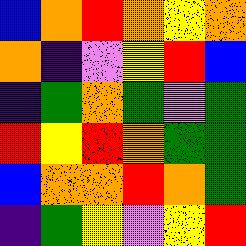[["blue", "orange", "red", "orange", "yellow", "orange"], ["orange", "indigo", "violet", "yellow", "red", "blue"], ["indigo", "green", "orange", "green", "violet", "green"], ["red", "yellow", "red", "orange", "green", "green"], ["blue", "orange", "orange", "red", "orange", "green"], ["indigo", "green", "yellow", "violet", "yellow", "red"]]